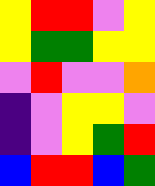[["yellow", "red", "red", "violet", "yellow"], ["yellow", "green", "green", "yellow", "yellow"], ["violet", "red", "violet", "violet", "orange"], ["indigo", "violet", "yellow", "yellow", "violet"], ["indigo", "violet", "yellow", "green", "red"], ["blue", "red", "red", "blue", "green"]]